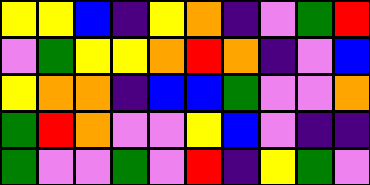[["yellow", "yellow", "blue", "indigo", "yellow", "orange", "indigo", "violet", "green", "red"], ["violet", "green", "yellow", "yellow", "orange", "red", "orange", "indigo", "violet", "blue"], ["yellow", "orange", "orange", "indigo", "blue", "blue", "green", "violet", "violet", "orange"], ["green", "red", "orange", "violet", "violet", "yellow", "blue", "violet", "indigo", "indigo"], ["green", "violet", "violet", "green", "violet", "red", "indigo", "yellow", "green", "violet"]]